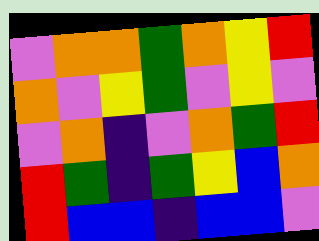[["violet", "orange", "orange", "green", "orange", "yellow", "red"], ["orange", "violet", "yellow", "green", "violet", "yellow", "violet"], ["violet", "orange", "indigo", "violet", "orange", "green", "red"], ["red", "green", "indigo", "green", "yellow", "blue", "orange"], ["red", "blue", "blue", "indigo", "blue", "blue", "violet"]]